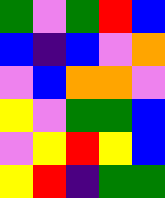[["green", "violet", "green", "red", "blue"], ["blue", "indigo", "blue", "violet", "orange"], ["violet", "blue", "orange", "orange", "violet"], ["yellow", "violet", "green", "green", "blue"], ["violet", "yellow", "red", "yellow", "blue"], ["yellow", "red", "indigo", "green", "green"]]